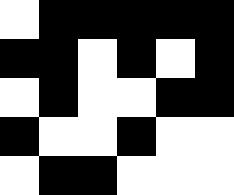[["white", "black", "black", "black", "black", "black"], ["black", "black", "white", "black", "white", "black"], ["white", "black", "white", "white", "black", "black"], ["black", "white", "white", "black", "white", "white"], ["white", "black", "black", "white", "white", "white"]]